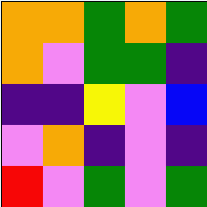[["orange", "orange", "green", "orange", "green"], ["orange", "violet", "green", "green", "indigo"], ["indigo", "indigo", "yellow", "violet", "blue"], ["violet", "orange", "indigo", "violet", "indigo"], ["red", "violet", "green", "violet", "green"]]